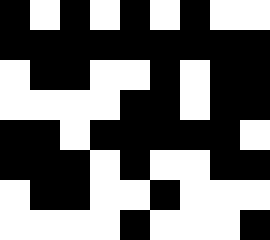[["black", "white", "black", "white", "black", "white", "black", "white", "white"], ["black", "black", "black", "black", "black", "black", "black", "black", "black"], ["white", "black", "black", "white", "white", "black", "white", "black", "black"], ["white", "white", "white", "white", "black", "black", "white", "black", "black"], ["black", "black", "white", "black", "black", "black", "black", "black", "white"], ["black", "black", "black", "white", "black", "white", "white", "black", "black"], ["white", "black", "black", "white", "white", "black", "white", "white", "white"], ["white", "white", "white", "white", "black", "white", "white", "white", "black"]]